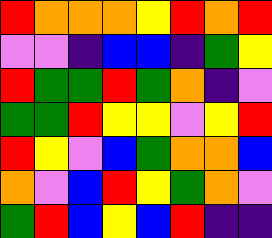[["red", "orange", "orange", "orange", "yellow", "red", "orange", "red"], ["violet", "violet", "indigo", "blue", "blue", "indigo", "green", "yellow"], ["red", "green", "green", "red", "green", "orange", "indigo", "violet"], ["green", "green", "red", "yellow", "yellow", "violet", "yellow", "red"], ["red", "yellow", "violet", "blue", "green", "orange", "orange", "blue"], ["orange", "violet", "blue", "red", "yellow", "green", "orange", "violet"], ["green", "red", "blue", "yellow", "blue", "red", "indigo", "indigo"]]